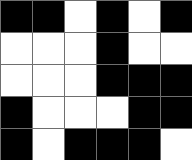[["black", "black", "white", "black", "white", "black"], ["white", "white", "white", "black", "white", "white"], ["white", "white", "white", "black", "black", "black"], ["black", "white", "white", "white", "black", "black"], ["black", "white", "black", "black", "black", "white"]]